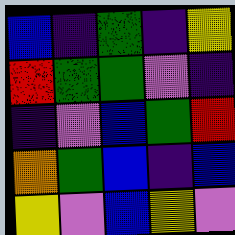[["blue", "indigo", "green", "indigo", "yellow"], ["red", "green", "green", "violet", "indigo"], ["indigo", "violet", "blue", "green", "red"], ["orange", "green", "blue", "indigo", "blue"], ["yellow", "violet", "blue", "yellow", "violet"]]